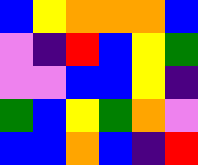[["blue", "yellow", "orange", "orange", "orange", "blue"], ["violet", "indigo", "red", "blue", "yellow", "green"], ["violet", "violet", "blue", "blue", "yellow", "indigo"], ["green", "blue", "yellow", "green", "orange", "violet"], ["blue", "blue", "orange", "blue", "indigo", "red"]]